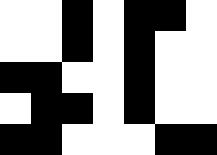[["white", "white", "black", "white", "black", "black", "white"], ["white", "white", "black", "white", "black", "white", "white"], ["black", "black", "white", "white", "black", "white", "white"], ["white", "black", "black", "white", "black", "white", "white"], ["black", "black", "white", "white", "white", "black", "black"]]